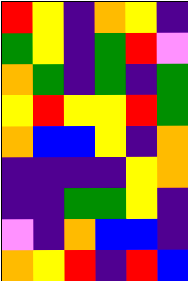[["red", "yellow", "indigo", "orange", "yellow", "indigo"], ["green", "yellow", "indigo", "green", "red", "violet"], ["orange", "green", "indigo", "green", "indigo", "green"], ["yellow", "red", "yellow", "yellow", "red", "green"], ["orange", "blue", "blue", "yellow", "indigo", "orange"], ["indigo", "indigo", "indigo", "indigo", "yellow", "orange"], ["indigo", "indigo", "green", "green", "yellow", "indigo"], ["violet", "indigo", "orange", "blue", "blue", "indigo"], ["orange", "yellow", "red", "indigo", "red", "blue"]]